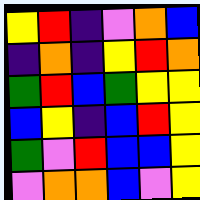[["yellow", "red", "indigo", "violet", "orange", "blue"], ["indigo", "orange", "indigo", "yellow", "red", "orange"], ["green", "red", "blue", "green", "yellow", "yellow"], ["blue", "yellow", "indigo", "blue", "red", "yellow"], ["green", "violet", "red", "blue", "blue", "yellow"], ["violet", "orange", "orange", "blue", "violet", "yellow"]]